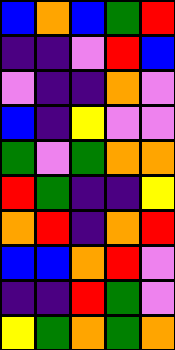[["blue", "orange", "blue", "green", "red"], ["indigo", "indigo", "violet", "red", "blue"], ["violet", "indigo", "indigo", "orange", "violet"], ["blue", "indigo", "yellow", "violet", "violet"], ["green", "violet", "green", "orange", "orange"], ["red", "green", "indigo", "indigo", "yellow"], ["orange", "red", "indigo", "orange", "red"], ["blue", "blue", "orange", "red", "violet"], ["indigo", "indigo", "red", "green", "violet"], ["yellow", "green", "orange", "green", "orange"]]